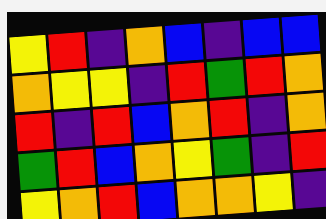[["yellow", "red", "indigo", "orange", "blue", "indigo", "blue", "blue"], ["orange", "yellow", "yellow", "indigo", "red", "green", "red", "orange"], ["red", "indigo", "red", "blue", "orange", "red", "indigo", "orange"], ["green", "red", "blue", "orange", "yellow", "green", "indigo", "red"], ["yellow", "orange", "red", "blue", "orange", "orange", "yellow", "indigo"]]